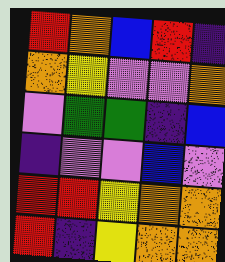[["red", "orange", "blue", "red", "indigo"], ["orange", "yellow", "violet", "violet", "orange"], ["violet", "green", "green", "indigo", "blue"], ["indigo", "violet", "violet", "blue", "violet"], ["red", "red", "yellow", "orange", "orange"], ["red", "indigo", "yellow", "orange", "orange"]]